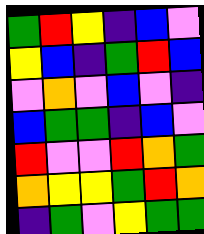[["green", "red", "yellow", "indigo", "blue", "violet"], ["yellow", "blue", "indigo", "green", "red", "blue"], ["violet", "orange", "violet", "blue", "violet", "indigo"], ["blue", "green", "green", "indigo", "blue", "violet"], ["red", "violet", "violet", "red", "orange", "green"], ["orange", "yellow", "yellow", "green", "red", "orange"], ["indigo", "green", "violet", "yellow", "green", "green"]]